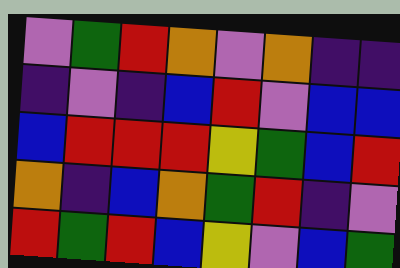[["violet", "green", "red", "orange", "violet", "orange", "indigo", "indigo"], ["indigo", "violet", "indigo", "blue", "red", "violet", "blue", "blue"], ["blue", "red", "red", "red", "yellow", "green", "blue", "red"], ["orange", "indigo", "blue", "orange", "green", "red", "indigo", "violet"], ["red", "green", "red", "blue", "yellow", "violet", "blue", "green"]]